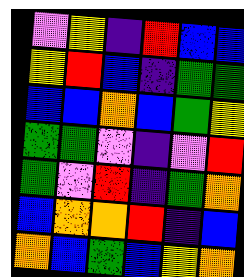[["violet", "yellow", "indigo", "red", "blue", "blue"], ["yellow", "red", "blue", "indigo", "green", "green"], ["blue", "blue", "orange", "blue", "green", "yellow"], ["green", "green", "violet", "indigo", "violet", "red"], ["green", "violet", "red", "indigo", "green", "orange"], ["blue", "orange", "orange", "red", "indigo", "blue"], ["orange", "blue", "green", "blue", "yellow", "orange"]]